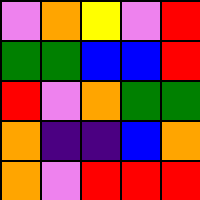[["violet", "orange", "yellow", "violet", "red"], ["green", "green", "blue", "blue", "red"], ["red", "violet", "orange", "green", "green"], ["orange", "indigo", "indigo", "blue", "orange"], ["orange", "violet", "red", "red", "red"]]